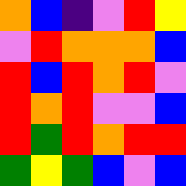[["orange", "blue", "indigo", "violet", "red", "yellow"], ["violet", "red", "orange", "orange", "orange", "blue"], ["red", "blue", "red", "orange", "red", "violet"], ["red", "orange", "red", "violet", "violet", "blue"], ["red", "green", "red", "orange", "red", "red"], ["green", "yellow", "green", "blue", "violet", "blue"]]